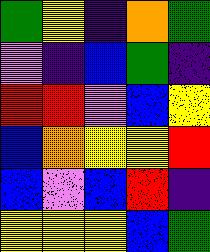[["green", "yellow", "indigo", "orange", "green"], ["violet", "indigo", "blue", "green", "indigo"], ["red", "red", "violet", "blue", "yellow"], ["blue", "orange", "yellow", "yellow", "red"], ["blue", "violet", "blue", "red", "indigo"], ["yellow", "yellow", "yellow", "blue", "green"]]